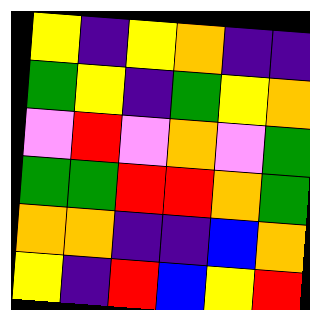[["yellow", "indigo", "yellow", "orange", "indigo", "indigo"], ["green", "yellow", "indigo", "green", "yellow", "orange"], ["violet", "red", "violet", "orange", "violet", "green"], ["green", "green", "red", "red", "orange", "green"], ["orange", "orange", "indigo", "indigo", "blue", "orange"], ["yellow", "indigo", "red", "blue", "yellow", "red"]]